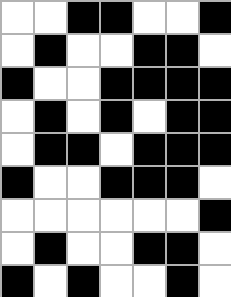[["white", "white", "black", "black", "white", "white", "black"], ["white", "black", "white", "white", "black", "black", "white"], ["black", "white", "white", "black", "black", "black", "black"], ["white", "black", "white", "black", "white", "black", "black"], ["white", "black", "black", "white", "black", "black", "black"], ["black", "white", "white", "black", "black", "black", "white"], ["white", "white", "white", "white", "white", "white", "black"], ["white", "black", "white", "white", "black", "black", "white"], ["black", "white", "black", "white", "white", "black", "white"]]